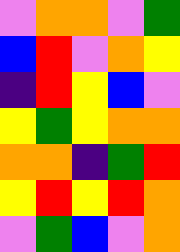[["violet", "orange", "orange", "violet", "green"], ["blue", "red", "violet", "orange", "yellow"], ["indigo", "red", "yellow", "blue", "violet"], ["yellow", "green", "yellow", "orange", "orange"], ["orange", "orange", "indigo", "green", "red"], ["yellow", "red", "yellow", "red", "orange"], ["violet", "green", "blue", "violet", "orange"]]